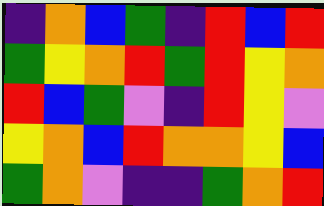[["indigo", "orange", "blue", "green", "indigo", "red", "blue", "red"], ["green", "yellow", "orange", "red", "green", "red", "yellow", "orange"], ["red", "blue", "green", "violet", "indigo", "red", "yellow", "violet"], ["yellow", "orange", "blue", "red", "orange", "orange", "yellow", "blue"], ["green", "orange", "violet", "indigo", "indigo", "green", "orange", "red"]]